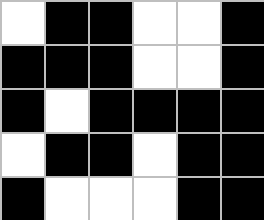[["white", "black", "black", "white", "white", "black"], ["black", "black", "black", "white", "white", "black"], ["black", "white", "black", "black", "black", "black"], ["white", "black", "black", "white", "black", "black"], ["black", "white", "white", "white", "black", "black"]]